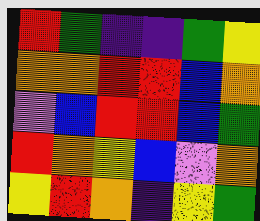[["red", "green", "indigo", "indigo", "green", "yellow"], ["orange", "orange", "red", "red", "blue", "orange"], ["violet", "blue", "red", "red", "blue", "green"], ["red", "orange", "yellow", "blue", "violet", "orange"], ["yellow", "red", "orange", "indigo", "yellow", "green"]]